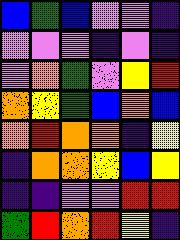[["blue", "green", "blue", "violet", "violet", "indigo"], ["violet", "violet", "violet", "indigo", "violet", "indigo"], ["violet", "orange", "green", "violet", "yellow", "red"], ["orange", "yellow", "green", "blue", "orange", "blue"], ["orange", "red", "orange", "orange", "indigo", "yellow"], ["indigo", "orange", "orange", "yellow", "blue", "yellow"], ["indigo", "indigo", "violet", "violet", "red", "red"], ["green", "red", "orange", "red", "yellow", "indigo"]]